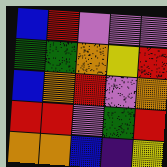[["blue", "red", "violet", "violet", "violet"], ["green", "green", "orange", "yellow", "red"], ["blue", "orange", "red", "violet", "orange"], ["red", "red", "violet", "green", "red"], ["orange", "orange", "blue", "indigo", "yellow"]]